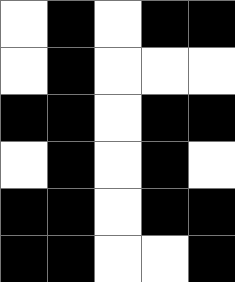[["white", "black", "white", "black", "black"], ["white", "black", "white", "white", "white"], ["black", "black", "white", "black", "black"], ["white", "black", "white", "black", "white"], ["black", "black", "white", "black", "black"], ["black", "black", "white", "white", "black"]]